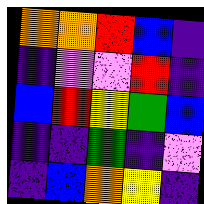[["orange", "orange", "red", "blue", "indigo"], ["indigo", "violet", "violet", "red", "indigo"], ["blue", "red", "yellow", "green", "blue"], ["indigo", "indigo", "green", "indigo", "violet"], ["indigo", "blue", "orange", "yellow", "indigo"]]